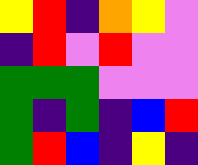[["yellow", "red", "indigo", "orange", "yellow", "violet"], ["indigo", "red", "violet", "red", "violet", "violet"], ["green", "green", "green", "violet", "violet", "violet"], ["green", "indigo", "green", "indigo", "blue", "red"], ["green", "red", "blue", "indigo", "yellow", "indigo"]]